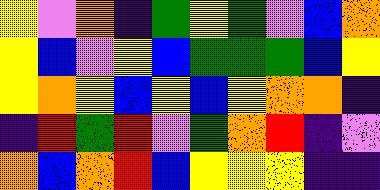[["yellow", "violet", "orange", "indigo", "green", "yellow", "green", "violet", "blue", "orange"], ["yellow", "blue", "violet", "yellow", "blue", "green", "green", "green", "blue", "yellow"], ["yellow", "orange", "yellow", "blue", "yellow", "blue", "yellow", "orange", "orange", "indigo"], ["indigo", "red", "green", "red", "violet", "green", "orange", "red", "indigo", "violet"], ["orange", "blue", "orange", "red", "blue", "yellow", "yellow", "yellow", "indigo", "indigo"]]